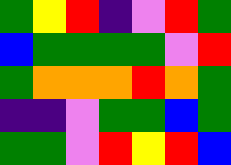[["green", "yellow", "red", "indigo", "violet", "red", "green"], ["blue", "green", "green", "green", "green", "violet", "red"], ["green", "orange", "orange", "orange", "red", "orange", "green"], ["indigo", "indigo", "violet", "green", "green", "blue", "green"], ["green", "green", "violet", "red", "yellow", "red", "blue"]]